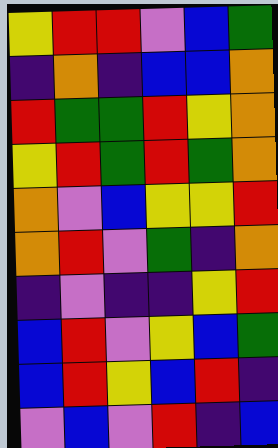[["yellow", "red", "red", "violet", "blue", "green"], ["indigo", "orange", "indigo", "blue", "blue", "orange"], ["red", "green", "green", "red", "yellow", "orange"], ["yellow", "red", "green", "red", "green", "orange"], ["orange", "violet", "blue", "yellow", "yellow", "red"], ["orange", "red", "violet", "green", "indigo", "orange"], ["indigo", "violet", "indigo", "indigo", "yellow", "red"], ["blue", "red", "violet", "yellow", "blue", "green"], ["blue", "red", "yellow", "blue", "red", "indigo"], ["violet", "blue", "violet", "red", "indigo", "blue"]]